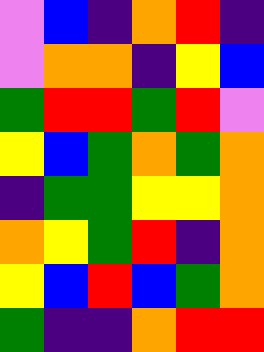[["violet", "blue", "indigo", "orange", "red", "indigo"], ["violet", "orange", "orange", "indigo", "yellow", "blue"], ["green", "red", "red", "green", "red", "violet"], ["yellow", "blue", "green", "orange", "green", "orange"], ["indigo", "green", "green", "yellow", "yellow", "orange"], ["orange", "yellow", "green", "red", "indigo", "orange"], ["yellow", "blue", "red", "blue", "green", "orange"], ["green", "indigo", "indigo", "orange", "red", "red"]]